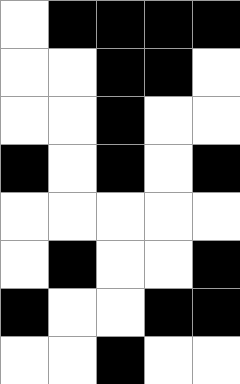[["white", "black", "black", "black", "black"], ["white", "white", "black", "black", "white"], ["white", "white", "black", "white", "white"], ["black", "white", "black", "white", "black"], ["white", "white", "white", "white", "white"], ["white", "black", "white", "white", "black"], ["black", "white", "white", "black", "black"], ["white", "white", "black", "white", "white"]]